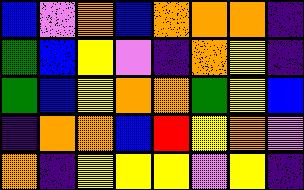[["blue", "violet", "orange", "blue", "orange", "orange", "orange", "indigo"], ["green", "blue", "yellow", "violet", "indigo", "orange", "yellow", "indigo"], ["green", "blue", "yellow", "orange", "orange", "green", "yellow", "blue"], ["indigo", "orange", "orange", "blue", "red", "yellow", "orange", "violet"], ["orange", "indigo", "yellow", "yellow", "yellow", "violet", "yellow", "indigo"]]